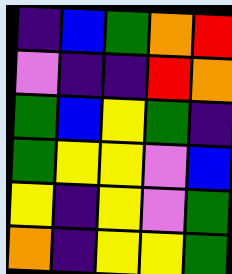[["indigo", "blue", "green", "orange", "red"], ["violet", "indigo", "indigo", "red", "orange"], ["green", "blue", "yellow", "green", "indigo"], ["green", "yellow", "yellow", "violet", "blue"], ["yellow", "indigo", "yellow", "violet", "green"], ["orange", "indigo", "yellow", "yellow", "green"]]